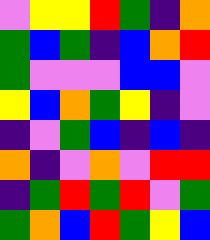[["violet", "yellow", "yellow", "red", "green", "indigo", "orange"], ["green", "blue", "green", "indigo", "blue", "orange", "red"], ["green", "violet", "violet", "violet", "blue", "blue", "violet"], ["yellow", "blue", "orange", "green", "yellow", "indigo", "violet"], ["indigo", "violet", "green", "blue", "indigo", "blue", "indigo"], ["orange", "indigo", "violet", "orange", "violet", "red", "red"], ["indigo", "green", "red", "green", "red", "violet", "green"], ["green", "orange", "blue", "red", "green", "yellow", "blue"]]